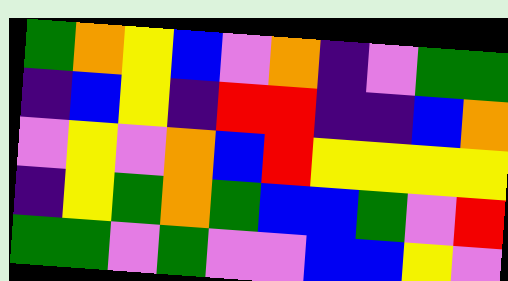[["green", "orange", "yellow", "blue", "violet", "orange", "indigo", "violet", "green", "green"], ["indigo", "blue", "yellow", "indigo", "red", "red", "indigo", "indigo", "blue", "orange"], ["violet", "yellow", "violet", "orange", "blue", "red", "yellow", "yellow", "yellow", "yellow"], ["indigo", "yellow", "green", "orange", "green", "blue", "blue", "green", "violet", "red"], ["green", "green", "violet", "green", "violet", "violet", "blue", "blue", "yellow", "violet"]]